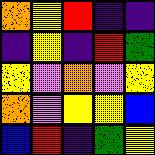[["orange", "yellow", "red", "indigo", "indigo"], ["indigo", "yellow", "indigo", "red", "green"], ["yellow", "violet", "orange", "violet", "yellow"], ["orange", "violet", "yellow", "yellow", "blue"], ["blue", "red", "indigo", "green", "yellow"]]